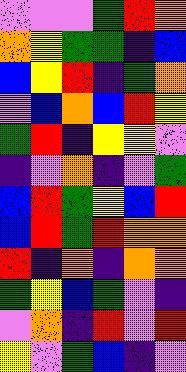[["violet", "violet", "violet", "green", "red", "orange"], ["orange", "yellow", "green", "green", "indigo", "blue"], ["blue", "yellow", "red", "indigo", "green", "orange"], ["violet", "blue", "orange", "blue", "red", "yellow"], ["green", "red", "indigo", "yellow", "yellow", "violet"], ["indigo", "violet", "orange", "indigo", "violet", "green"], ["blue", "red", "green", "yellow", "blue", "red"], ["blue", "red", "green", "red", "orange", "orange"], ["red", "indigo", "orange", "indigo", "orange", "orange"], ["green", "yellow", "blue", "green", "violet", "indigo"], ["violet", "orange", "indigo", "red", "violet", "red"], ["yellow", "violet", "green", "blue", "indigo", "violet"]]